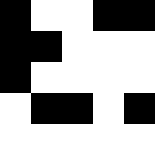[["black", "white", "white", "black", "black"], ["black", "black", "white", "white", "white"], ["black", "white", "white", "white", "white"], ["white", "black", "black", "white", "black"], ["white", "white", "white", "white", "white"]]